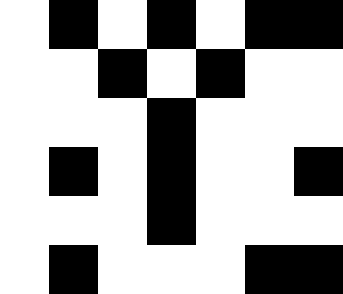[["white", "black", "white", "black", "white", "black", "black"], ["white", "white", "black", "white", "black", "white", "white"], ["white", "white", "white", "black", "white", "white", "white"], ["white", "black", "white", "black", "white", "white", "black"], ["white", "white", "white", "black", "white", "white", "white"], ["white", "black", "white", "white", "white", "black", "black"]]